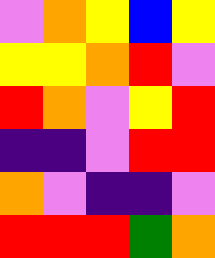[["violet", "orange", "yellow", "blue", "yellow"], ["yellow", "yellow", "orange", "red", "violet"], ["red", "orange", "violet", "yellow", "red"], ["indigo", "indigo", "violet", "red", "red"], ["orange", "violet", "indigo", "indigo", "violet"], ["red", "red", "red", "green", "orange"]]